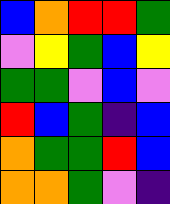[["blue", "orange", "red", "red", "green"], ["violet", "yellow", "green", "blue", "yellow"], ["green", "green", "violet", "blue", "violet"], ["red", "blue", "green", "indigo", "blue"], ["orange", "green", "green", "red", "blue"], ["orange", "orange", "green", "violet", "indigo"]]